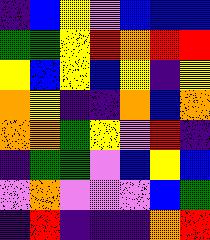[["indigo", "blue", "yellow", "violet", "blue", "blue", "blue"], ["green", "green", "yellow", "red", "orange", "red", "red"], ["yellow", "blue", "yellow", "blue", "yellow", "indigo", "yellow"], ["orange", "yellow", "indigo", "indigo", "orange", "blue", "orange"], ["orange", "orange", "green", "yellow", "violet", "red", "indigo"], ["indigo", "green", "green", "violet", "blue", "yellow", "blue"], ["violet", "orange", "violet", "violet", "violet", "blue", "green"], ["indigo", "red", "indigo", "indigo", "indigo", "orange", "red"]]